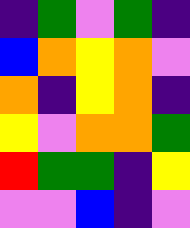[["indigo", "green", "violet", "green", "indigo"], ["blue", "orange", "yellow", "orange", "violet"], ["orange", "indigo", "yellow", "orange", "indigo"], ["yellow", "violet", "orange", "orange", "green"], ["red", "green", "green", "indigo", "yellow"], ["violet", "violet", "blue", "indigo", "violet"]]